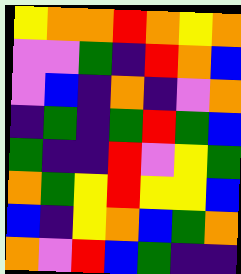[["yellow", "orange", "orange", "red", "orange", "yellow", "orange"], ["violet", "violet", "green", "indigo", "red", "orange", "blue"], ["violet", "blue", "indigo", "orange", "indigo", "violet", "orange"], ["indigo", "green", "indigo", "green", "red", "green", "blue"], ["green", "indigo", "indigo", "red", "violet", "yellow", "green"], ["orange", "green", "yellow", "red", "yellow", "yellow", "blue"], ["blue", "indigo", "yellow", "orange", "blue", "green", "orange"], ["orange", "violet", "red", "blue", "green", "indigo", "indigo"]]